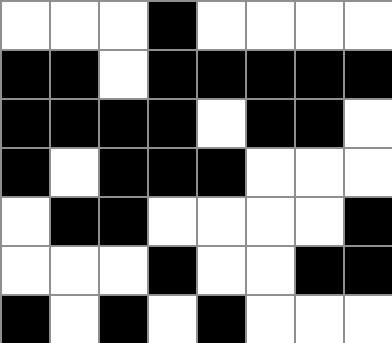[["white", "white", "white", "black", "white", "white", "white", "white"], ["black", "black", "white", "black", "black", "black", "black", "black"], ["black", "black", "black", "black", "white", "black", "black", "white"], ["black", "white", "black", "black", "black", "white", "white", "white"], ["white", "black", "black", "white", "white", "white", "white", "black"], ["white", "white", "white", "black", "white", "white", "black", "black"], ["black", "white", "black", "white", "black", "white", "white", "white"]]